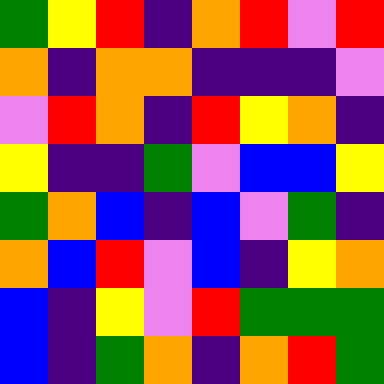[["green", "yellow", "red", "indigo", "orange", "red", "violet", "red"], ["orange", "indigo", "orange", "orange", "indigo", "indigo", "indigo", "violet"], ["violet", "red", "orange", "indigo", "red", "yellow", "orange", "indigo"], ["yellow", "indigo", "indigo", "green", "violet", "blue", "blue", "yellow"], ["green", "orange", "blue", "indigo", "blue", "violet", "green", "indigo"], ["orange", "blue", "red", "violet", "blue", "indigo", "yellow", "orange"], ["blue", "indigo", "yellow", "violet", "red", "green", "green", "green"], ["blue", "indigo", "green", "orange", "indigo", "orange", "red", "green"]]